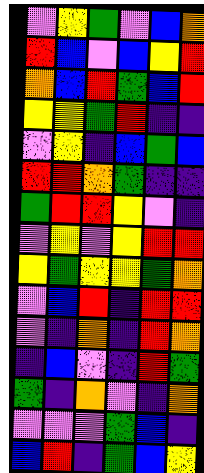[["violet", "yellow", "green", "violet", "blue", "orange"], ["red", "blue", "violet", "blue", "yellow", "red"], ["orange", "blue", "red", "green", "blue", "red"], ["yellow", "yellow", "green", "red", "indigo", "indigo"], ["violet", "yellow", "indigo", "blue", "green", "blue"], ["red", "red", "orange", "green", "indigo", "indigo"], ["green", "red", "red", "yellow", "violet", "indigo"], ["violet", "yellow", "violet", "yellow", "red", "red"], ["yellow", "green", "yellow", "yellow", "green", "orange"], ["violet", "blue", "red", "indigo", "red", "red"], ["violet", "indigo", "orange", "indigo", "red", "orange"], ["indigo", "blue", "violet", "indigo", "red", "green"], ["green", "indigo", "orange", "violet", "indigo", "orange"], ["violet", "violet", "violet", "green", "blue", "indigo"], ["blue", "red", "indigo", "green", "blue", "yellow"]]